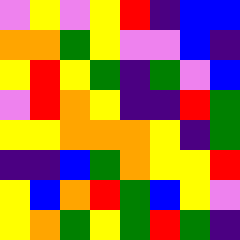[["violet", "yellow", "violet", "yellow", "red", "indigo", "blue", "blue"], ["orange", "orange", "green", "yellow", "violet", "violet", "blue", "indigo"], ["yellow", "red", "yellow", "green", "indigo", "green", "violet", "blue"], ["violet", "red", "orange", "yellow", "indigo", "indigo", "red", "green"], ["yellow", "yellow", "orange", "orange", "orange", "yellow", "indigo", "green"], ["indigo", "indigo", "blue", "green", "orange", "yellow", "yellow", "red"], ["yellow", "blue", "orange", "red", "green", "blue", "yellow", "violet"], ["yellow", "orange", "green", "yellow", "green", "red", "green", "indigo"]]